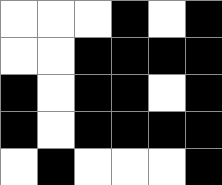[["white", "white", "white", "black", "white", "black"], ["white", "white", "black", "black", "black", "black"], ["black", "white", "black", "black", "white", "black"], ["black", "white", "black", "black", "black", "black"], ["white", "black", "white", "white", "white", "black"]]